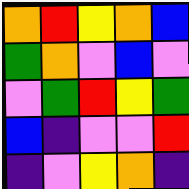[["orange", "red", "yellow", "orange", "blue"], ["green", "orange", "violet", "blue", "violet"], ["violet", "green", "red", "yellow", "green"], ["blue", "indigo", "violet", "violet", "red"], ["indigo", "violet", "yellow", "orange", "indigo"]]